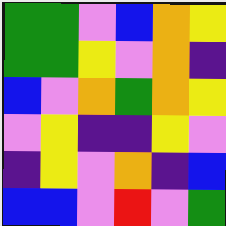[["green", "green", "violet", "blue", "orange", "yellow"], ["green", "green", "yellow", "violet", "orange", "indigo"], ["blue", "violet", "orange", "green", "orange", "yellow"], ["violet", "yellow", "indigo", "indigo", "yellow", "violet"], ["indigo", "yellow", "violet", "orange", "indigo", "blue"], ["blue", "blue", "violet", "red", "violet", "green"]]